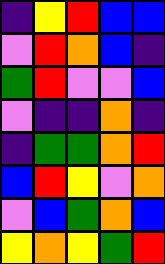[["indigo", "yellow", "red", "blue", "blue"], ["violet", "red", "orange", "blue", "indigo"], ["green", "red", "violet", "violet", "blue"], ["violet", "indigo", "indigo", "orange", "indigo"], ["indigo", "green", "green", "orange", "red"], ["blue", "red", "yellow", "violet", "orange"], ["violet", "blue", "green", "orange", "blue"], ["yellow", "orange", "yellow", "green", "red"]]